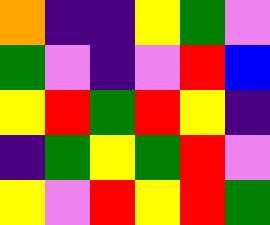[["orange", "indigo", "indigo", "yellow", "green", "violet"], ["green", "violet", "indigo", "violet", "red", "blue"], ["yellow", "red", "green", "red", "yellow", "indigo"], ["indigo", "green", "yellow", "green", "red", "violet"], ["yellow", "violet", "red", "yellow", "red", "green"]]